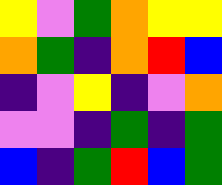[["yellow", "violet", "green", "orange", "yellow", "yellow"], ["orange", "green", "indigo", "orange", "red", "blue"], ["indigo", "violet", "yellow", "indigo", "violet", "orange"], ["violet", "violet", "indigo", "green", "indigo", "green"], ["blue", "indigo", "green", "red", "blue", "green"]]